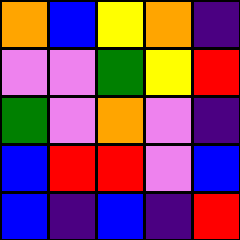[["orange", "blue", "yellow", "orange", "indigo"], ["violet", "violet", "green", "yellow", "red"], ["green", "violet", "orange", "violet", "indigo"], ["blue", "red", "red", "violet", "blue"], ["blue", "indigo", "blue", "indigo", "red"]]